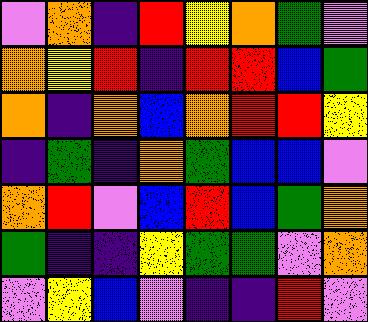[["violet", "orange", "indigo", "red", "yellow", "orange", "green", "violet"], ["orange", "yellow", "red", "indigo", "red", "red", "blue", "green"], ["orange", "indigo", "orange", "blue", "orange", "red", "red", "yellow"], ["indigo", "green", "indigo", "orange", "green", "blue", "blue", "violet"], ["orange", "red", "violet", "blue", "red", "blue", "green", "orange"], ["green", "indigo", "indigo", "yellow", "green", "green", "violet", "orange"], ["violet", "yellow", "blue", "violet", "indigo", "indigo", "red", "violet"]]